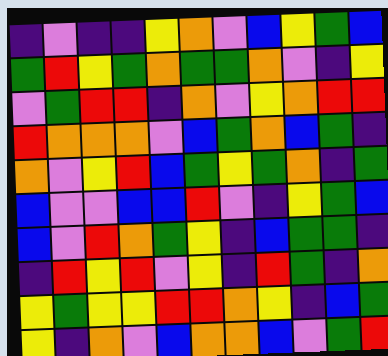[["indigo", "violet", "indigo", "indigo", "yellow", "orange", "violet", "blue", "yellow", "green", "blue"], ["green", "red", "yellow", "green", "orange", "green", "green", "orange", "violet", "indigo", "yellow"], ["violet", "green", "red", "red", "indigo", "orange", "violet", "yellow", "orange", "red", "red"], ["red", "orange", "orange", "orange", "violet", "blue", "green", "orange", "blue", "green", "indigo"], ["orange", "violet", "yellow", "red", "blue", "green", "yellow", "green", "orange", "indigo", "green"], ["blue", "violet", "violet", "blue", "blue", "red", "violet", "indigo", "yellow", "green", "blue"], ["blue", "violet", "red", "orange", "green", "yellow", "indigo", "blue", "green", "green", "indigo"], ["indigo", "red", "yellow", "red", "violet", "yellow", "indigo", "red", "green", "indigo", "orange"], ["yellow", "green", "yellow", "yellow", "red", "red", "orange", "yellow", "indigo", "blue", "green"], ["yellow", "indigo", "orange", "violet", "blue", "orange", "orange", "blue", "violet", "green", "red"]]